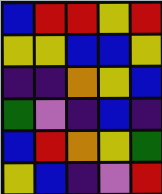[["blue", "red", "red", "yellow", "red"], ["yellow", "yellow", "blue", "blue", "yellow"], ["indigo", "indigo", "orange", "yellow", "blue"], ["green", "violet", "indigo", "blue", "indigo"], ["blue", "red", "orange", "yellow", "green"], ["yellow", "blue", "indigo", "violet", "red"]]